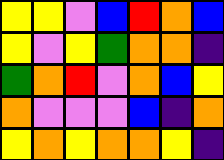[["yellow", "yellow", "violet", "blue", "red", "orange", "blue"], ["yellow", "violet", "yellow", "green", "orange", "orange", "indigo"], ["green", "orange", "red", "violet", "orange", "blue", "yellow"], ["orange", "violet", "violet", "violet", "blue", "indigo", "orange"], ["yellow", "orange", "yellow", "orange", "orange", "yellow", "indigo"]]